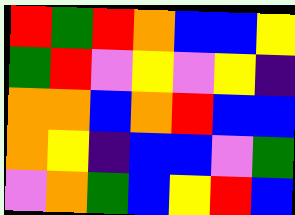[["red", "green", "red", "orange", "blue", "blue", "yellow"], ["green", "red", "violet", "yellow", "violet", "yellow", "indigo"], ["orange", "orange", "blue", "orange", "red", "blue", "blue"], ["orange", "yellow", "indigo", "blue", "blue", "violet", "green"], ["violet", "orange", "green", "blue", "yellow", "red", "blue"]]